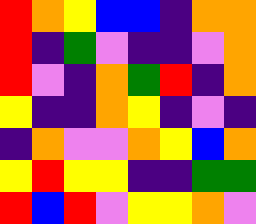[["red", "orange", "yellow", "blue", "blue", "indigo", "orange", "orange"], ["red", "indigo", "green", "violet", "indigo", "indigo", "violet", "orange"], ["red", "violet", "indigo", "orange", "green", "red", "indigo", "orange"], ["yellow", "indigo", "indigo", "orange", "yellow", "indigo", "violet", "indigo"], ["indigo", "orange", "violet", "violet", "orange", "yellow", "blue", "orange"], ["yellow", "red", "yellow", "yellow", "indigo", "indigo", "green", "green"], ["red", "blue", "red", "violet", "yellow", "yellow", "orange", "violet"]]